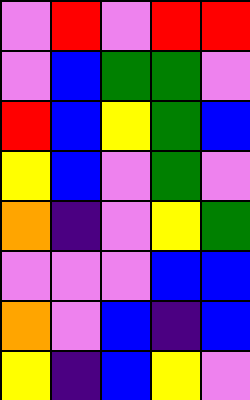[["violet", "red", "violet", "red", "red"], ["violet", "blue", "green", "green", "violet"], ["red", "blue", "yellow", "green", "blue"], ["yellow", "blue", "violet", "green", "violet"], ["orange", "indigo", "violet", "yellow", "green"], ["violet", "violet", "violet", "blue", "blue"], ["orange", "violet", "blue", "indigo", "blue"], ["yellow", "indigo", "blue", "yellow", "violet"]]